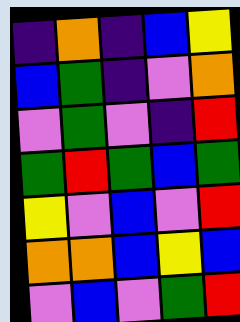[["indigo", "orange", "indigo", "blue", "yellow"], ["blue", "green", "indigo", "violet", "orange"], ["violet", "green", "violet", "indigo", "red"], ["green", "red", "green", "blue", "green"], ["yellow", "violet", "blue", "violet", "red"], ["orange", "orange", "blue", "yellow", "blue"], ["violet", "blue", "violet", "green", "red"]]